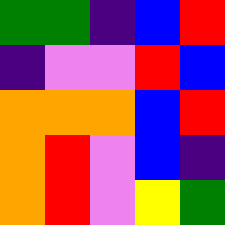[["green", "green", "indigo", "blue", "red"], ["indigo", "violet", "violet", "red", "blue"], ["orange", "orange", "orange", "blue", "red"], ["orange", "red", "violet", "blue", "indigo"], ["orange", "red", "violet", "yellow", "green"]]